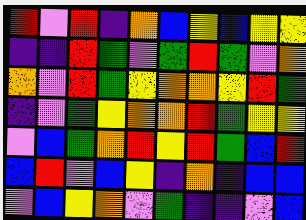[["red", "violet", "red", "indigo", "orange", "blue", "yellow", "blue", "yellow", "yellow"], ["indigo", "indigo", "red", "green", "violet", "green", "red", "green", "violet", "orange"], ["orange", "violet", "red", "green", "yellow", "orange", "orange", "yellow", "red", "green"], ["indigo", "violet", "green", "yellow", "orange", "orange", "red", "green", "yellow", "yellow"], ["violet", "blue", "green", "orange", "red", "yellow", "red", "green", "blue", "red"], ["blue", "red", "violet", "blue", "yellow", "indigo", "orange", "indigo", "blue", "blue"], ["violet", "blue", "yellow", "orange", "violet", "green", "indigo", "indigo", "violet", "blue"]]